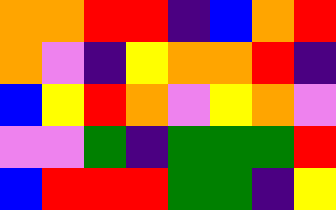[["orange", "orange", "red", "red", "indigo", "blue", "orange", "red"], ["orange", "violet", "indigo", "yellow", "orange", "orange", "red", "indigo"], ["blue", "yellow", "red", "orange", "violet", "yellow", "orange", "violet"], ["violet", "violet", "green", "indigo", "green", "green", "green", "red"], ["blue", "red", "red", "red", "green", "green", "indigo", "yellow"]]